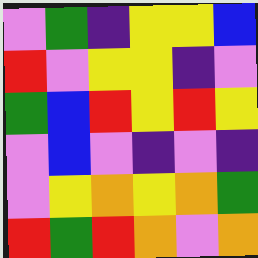[["violet", "green", "indigo", "yellow", "yellow", "blue"], ["red", "violet", "yellow", "yellow", "indigo", "violet"], ["green", "blue", "red", "yellow", "red", "yellow"], ["violet", "blue", "violet", "indigo", "violet", "indigo"], ["violet", "yellow", "orange", "yellow", "orange", "green"], ["red", "green", "red", "orange", "violet", "orange"]]